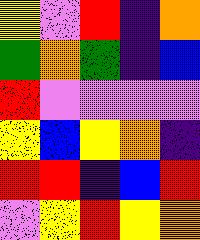[["yellow", "violet", "red", "indigo", "orange"], ["green", "orange", "green", "indigo", "blue"], ["red", "violet", "violet", "violet", "violet"], ["yellow", "blue", "yellow", "orange", "indigo"], ["red", "red", "indigo", "blue", "red"], ["violet", "yellow", "red", "yellow", "orange"]]